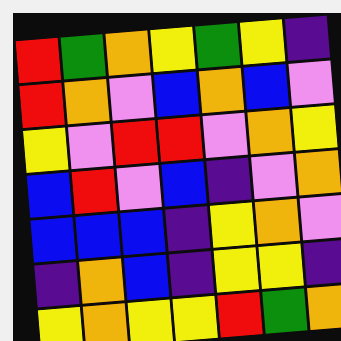[["red", "green", "orange", "yellow", "green", "yellow", "indigo"], ["red", "orange", "violet", "blue", "orange", "blue", "violet"], ["yellow", "violet", "red", "red", "violet", "orange", "yellow"], ["blue", "red", "violet", "blue", "indigo", "violet", "orange"], ["blue", "blue", "blue", "indigo", "yellow", "orange", "violet"], ["indigo", "orange", "blue", "indigo", "yellow", "yellow", "indigo"], ["yellow", "orange", "yellow", "yellow", "red", "green", "orange"]]